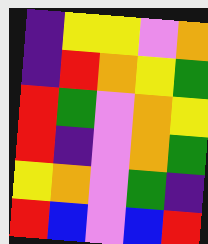[["indigo", "yellow", "yellow", "violet", "orange"], ["indigo", "red", "orange", "yellow", "green"], ["red", "green", "violet", "orange", "yellow"], ["red", "indigo", "violet", "orange", "green"], ["yellow", "orange", "violet", "green", "indigo"], ["red", "blue", "violet", "blue", "red"]]